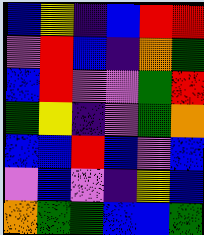[["blue", "yellow", "indigo", "blue", "red", "red"], ["violet", "red", "blue", "indigo", "orange", "green"], ["blue", "red", "violet", "violet", "green", "red"], ["green", "yellow", "indigo", "violet", "green", "orange"], ["blue", "blue", "red", "blue", "violet", "blue"], ["violet", "blue", "violet", "indigo", "yellow", "blue"], ["orange", "green", "green", "blue", "blue", "green"]]